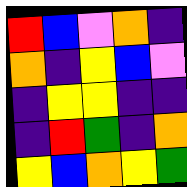[["red", "blue", "violet", "orange", "indigo"], ["orange", "indigo", "yellow", "blue", "violet"], ["indigo", "yellow", "yellow", "indigo", "indigo"], ["indigo", "red", "green", "indigo", "orange"], ["yellow", "blue", "orange", "yellow", "green"]]